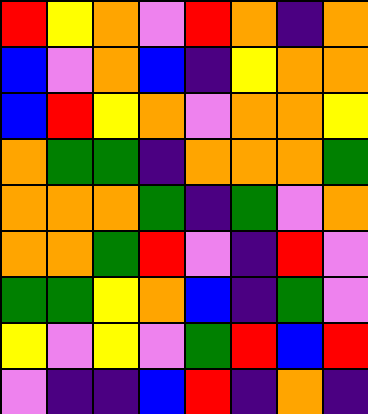[["red", "yellow", "orange", "violet", "red", "orange", "indigo", "orange"], ["blue", "violet", "orange", "blue", "indigo", "yellow", "orange", "orange"], ["blue", "red", "yellow", "orange", "violet", "orange", "orange", "yellow"], ["orange", "green", "green", "indigo", "orange", "orange", "orange", "green"], ["orange", "orange", "orange", "green", "indigo", "green", "violet", "orange"], ["orange", "orange", "green", "red", "violet", "indigo", "red", "violet"], ["green", "green", "yellow", "orange", "blue", "indigo", "green", "violet"], ["yellow", "violet", "yellow", "violet", "green", "red", "blue", "red"], ["violet", "indigo", "indigo", "blue", "red", "indigo", "orange", "indigo"]]